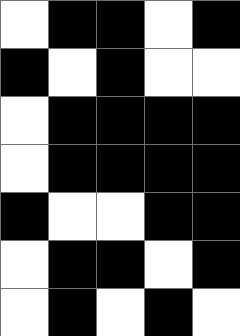[["white", "black", "black", "white", "black"], ["black", "white", "black", "white", "white"], ["white", "black", "black", "black", "black"], ["white", "black", "black", "black", "black"], ["black", "white", "white", "black", "black"], ["white", "black", "black", "white", "black"], ["white", "black", "white", "black", "white"]]